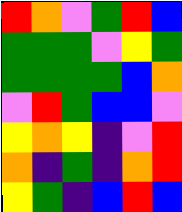[["red", "orange", "violet", "green", "red", "blue"], ["green", "green", "green", "violet", "yellow", "green"], ["green", "green", "green", "green", "blue", "orange"], ["violet", "red", "green", "blue", "blue", "violet"], ["yellow", "orange", "yellow", "indigo", "violet", "red"], ["orange", "indigo", "green", "indigo", "orange", "red"], ["yellow", "green", "indigo", "blue", "red", "blue"]]